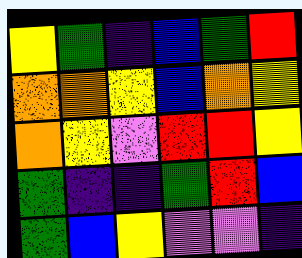[["yellow", "green", "indigo", "blue", "green", "red"], ["orange", "orange", "yellow", "blue", "orange", "yellow"], ["orange", "yellow", "violet", "red", "red", "yellow"], ["green", "indigo", "indigo", "green", "red", "blue"], ["green", "blue", "yellow", "violet", "violet", "indigo"]]